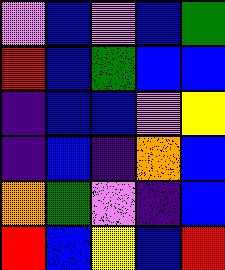[["violet", "blue", "violet", "blue", "green"], ["red", "blue", "green", "blue", "blue"], ["indigo", "blue", "blue", "violet", "yellow"], ["indigo", "blue", "indigo", "orange", "blue"], ["orange", "green", "violet", "indigo", "blue"], ["red", "blue", "yellow", "blue", "red"]]